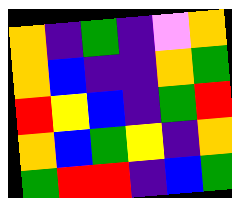[["orange", "indigo", "green", "indigo", "violet", "orange"], ["orange", "blue", "indigo", "indigo", "orange", "green"], ["red", "yellow", "blue", "indigo", "green", "red"], ["orange", "blue", "green", "yellow", "indigo", "orange"], ["green", "red", "red", "indigo", "blue", "green"]]